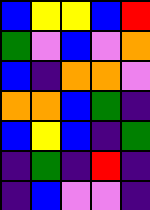[["blue", "yellow", "yellow", "blue", "red"], ["green", "violet", "blue", "violet", "orange"], ["blue", "indigo", "orange", "orange", "violet"], ["orange", "orange", "blue", "green", "indigo"], ["blue", "yellow", "blue", "indigo", "green"], ["indigo", "green", "indigo", "red", "indigo"], ["indigo", "blue", "violet", "violet", "indigo"]]